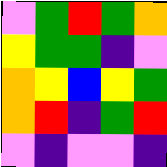[["violet", "green", "red", "green", "orange"], ["yellow", "green", "green", "indigo", "violet"], ["orange", "yellow", "blue", "yellow", "green"], ["orange", "red", "indigo", "green", "red"], ["violet", "indigo", "violet", "violet", "indigo"]]